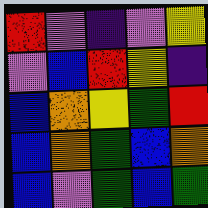[["red", "violet", "indigo", "violet", "yellow"], ["violet", "blue", "red", "yellow", "indigo"], ["blue", "orange", "yellow", "green", "red"], ["blue", "orange", "green", "blue", "orange"], ["blue", "violet", "green", "blue", "green"]]